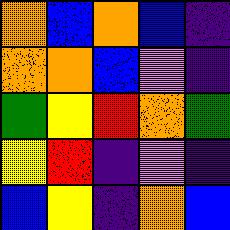[["orange", "blue", "orange", "blue", "indigo"], ["orange", "orange", "blue", "violet", "indigo"], ["green", "yellow", "red", "orange", "green"], ["yellow", "red", "indigo", "violet", "indigo"], ["blue", "yellow", "indigo", "orange", "blue"]]